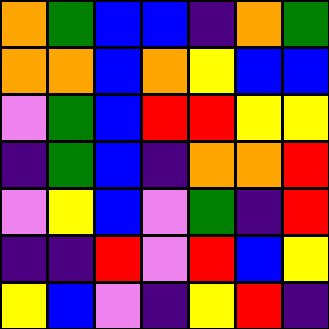[["orange", "green", "blue", "blue", "indigo", "orange", "green"], ["orange", "orange", "blue", "orange", "yellow", "blue", "blue"], ["violet", "green", "blue", "red", "red", "yellow", "yellow"], ["indigo", "green", "blue", "indigo", "orange", "orange", "red"], ["violet", "yellow", "blue", "violet", "green", "indigo", "red"], ["indigo", "indigo", "red", "violet", "red", "blue", "yellow"], ["yellow", "blue", "violet", "indigo", "yellow", "red", "indigo"]]